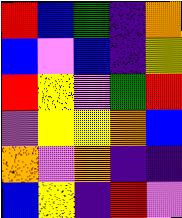[["red", "blue", "green", "indigo", "orange"], ["blue", "violet", "blue", "indigo", "yellow"], ["red", "yellow", "violet", "green", "red"], ["violet", "yellow", "yellow", "orange", "blue"], ["orange", "violet", "orange", "indigo", "indigo"], ["blue", "yellow", "indigo", "red", "violet"]]